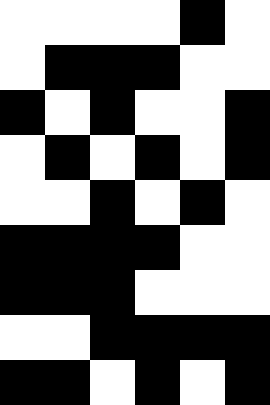[["white", "white", "white", "white", "black", "white"], ["white", "black", "black", "black", "white", "white"], ["black", "white", "black", "white", "white", "black"], ["white", "black", "white", "black", "white", "black"], ["white", "white", "black", "white", "black", "white"], ["black", "black", "black", "black", "white", "white"], ["black", "black", "black", "white", "white", "white"], ["white", "white", "black", "black", "black", "black"], ["black", "black", "white", "black", "white", "black"]]